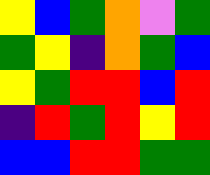[["yellow", "blue", "green", "orange", "violet", "green"], ["green", "yellow", "indigo", "orange", "green", "blue"], ["yellow", "green", "red", "red", "blue", "red"], ["indigo", "red", "green", "red", "yellow", "red"], ["blue", "blue", "red", "red", "green", "green"]]